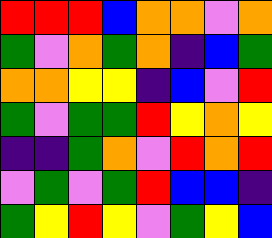[["red", "red", "red", "blue", "orange", "orange", "violet", "orange"], ["green", "violet", "orange", "green", "orange", "indigo", "blue", "green"], ["orange", "orange", "yellow", "yellow", "indigo", "blue", "violet", "red"], ["green", "violet", "green", "green", "red", "yellow", "orange", "yellow"], ["indigo", "indigo", "green", "orange", "violet", "red", "orange", "red"], ["violet", "green", "violet", "green", "red", "blue", "blue", "indigo"], ["green", "yellow", "red", "yellow", "violet", "green", "yellow", "blue"]]